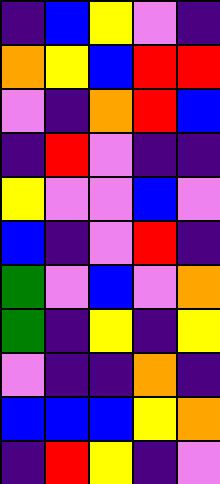[["indigo", "blue", "yellow", "violet", "indigo"], ["orange", "yellow", "blue", "red", "red"], ["violet", "indigo", "orange", "red", "blue"], ["indigo", "red", "violet", "indigo", "indigo"], ["yellow", "violet", "violet", "blue", "violet"], ["blue", "indigo", "violet", "red", "indigo"], ["green", "violet", "blue", "violet", "orange"], ["green", "indigo", "yellow", "indigo", "yellow"], ["violet", "indigo", "indigo", "orange", "indigo"], ["blue", "blue", "blue", "yellow", "orange"], ["indigo", "red", "yellow", "indigo", "violet"]]